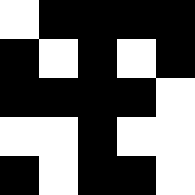[["white", "black", "black", "black", "black"], ["black", "white", "black", "white", "black"], ["black", "black", "black", "black", "white"], ["white", "white", "black", "white", "white"], ["black", "white", "black", "black", "white"]]